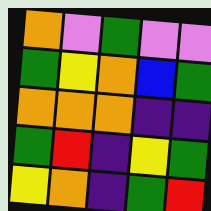[["orange", "violet", "green", "violet", "violet"], ["green", "yellow", "orange", "blue", "green"], ["orange", "orange", "orange", "indigo", "indigo"], ["green", "red", "indigo", "yellow", "green"], ["yellow", "orange", "indigo", "green", "red"]]